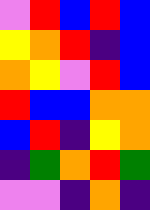[["violet", "red", "blue", "red", "blue"], ["yellow", "orange", "red", "indigo", "blue"], ["orange", "yellow", "violet", "red", "blue"], ["red", "blue", "blue", "orange", "orange"], ["blue", "red", "indigo", "yellow", "orange"], ["indigo", "green", "orange", "red", "green"], ["violet", "violet", "indigo", "orange", "indigo"]]